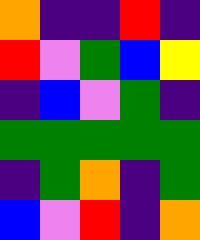[["orange", "indigo", "indigo", "red", "indigo"], ["red", "violet", "green", "blue", "yellow"], ["indigo", "blue", "violet", "green", "indigo"], ["green", "green", "green", "green", "green"], ["indigo", "green", "orange", "indigo", "green"], ["blue", "violet", "red", "indigo", "orange"]]